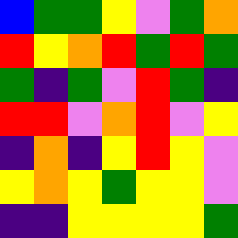[["blue", "green", "green", "yellow", "violet", "green", "orange"], ["red", "yellow", "orange", "red", "green", "red", "green"], ["green", "indigo", "green", "violet", "red", "green", "indigo"], ["red", "red", "violet", "orange", "red", "violet", "yellow"], ["indigo", "orange", "indigo", "yellow", "red", "yellow", "violet"], ["yellow", "orange", "yellow", "green", "yellow", "yellow", "violet"], ["indigo", "indigo", "yellow", "yellow", "yellow", "yellow", "green"]]